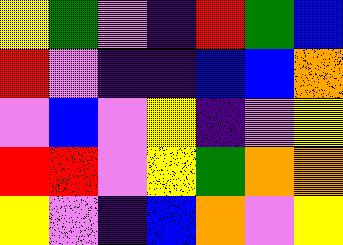[["yellow", "green", "violet", "indigo", "red", "green", "blue"], ["red", "violet", "indigo", "indigo", "blue", "blue", "orange"], ["violet", "blue", "violet", "yellow", "indigo", "violet", "yellow"], ["red", "red", "violet", "yellow", "green", "orange", "orange"], ["yellow", "violet", "indigo", "blue", "orange", "violet", "yellow"]]